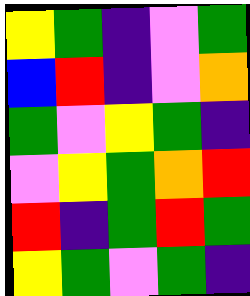[["yellow", "green", "indigo", "violet", "green"], ["blue", "red", "indigo", "violet", "orange"], ["green", "violet", "yellow", "green", "indigo"], ["violet", "yellow", "green", "orange", "red"], ["red", "indigo", "green", "red", "green"], ["yellow", "green", "violet", "green", "indigo"]]